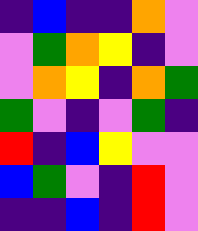[["indigo", "blue", "indigo", "indigo", "orange", "violet"], ["violet", "green", "orange", "yellow", "indigo", "violet"], ["violet", "orange", "yellow", "indigo", "orange", "green"], ["green", "violet", "indigo", "violet", "green", "indigo"], ["red", "indigo", "blue", "yellow", "violet", "violet"], ["blue", "green", "violet", "indigo", "red", "violet"], ["indigo", "indigo", "blue", "indigo", "red", "violet"]]